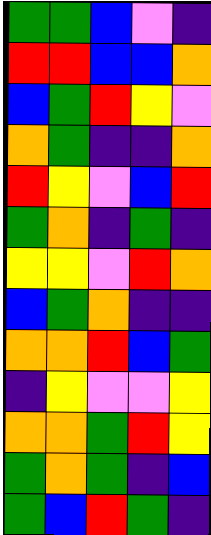[["green", "green", "blue", "violet", "indigo"], ["red", "red", "blue", "blue", "orange"], ["blue", "green", "red", "yellow", "violet"], ["orange", "green", "indigo", "indigo", "orange"], ["red", "yellow", "violet", "blue", "red"], ["green", "orange", "indigo", "green", "indigo"], ["yellow", "yellow", "violet", "red", "orange"], ["blue", "green", "orange", "indigo", "indigo"], ["orange", "orange", "red", "blue", "green"], ["indigo", "yellow", "violet", "violet", "yellow"], ["orange", "orange", "green", "red", "yellow"], ["green", "orange", "green", "indigo", "blue"], ["green", "blue", "red", "green", "indigo"]]